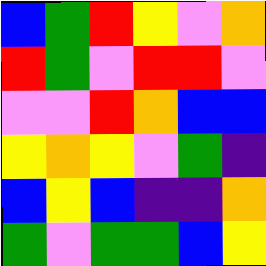[["blue", "green", "red", "yellow", "violet", "orange"], ["red", "green", "violet", "red", "red", "violet"], ["violet", "violet", "red", "orange", "blue", "blue"], ["yellow", "orange", "yellow", "violet", "green", "indigo"], ["blue", "yellow", "blue", "indigo", "indigo", "orange"], ["green", "violet", "green", "green", "blue", "yellow"]]